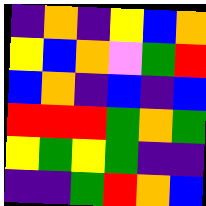[["indigo", "orange", "indigo", "yellow", "blue", "orange"], ["yellow", "blue", "orange", "violet", "green", "red"], ["blue", "orange", "indigo", "blue", "indigo", "blue"], ["red", "red", "red", "green", "orange", "green"], ["yellow", "green", "yellow", "green", "indigo", "indigo"], ["indigo", "indigo", "green", "red", "orange", "blue"]]